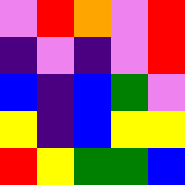[["violet", "red", "orange", "violet", "red"], ["indigo", "violet", "indigo", "violet", "red"], ["blue", "indigo", "blue", "green", "violet"], ["yellow", "indigo", "blue", "yellow", "yellow"], ["red", "yellow", "green", "green", "blue"]]